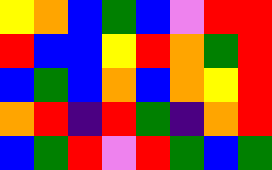[["yellow", "orange", "blue", "green", "blue", "violet", "red", "red"], ["red", "blue", "blue", "yellow", "red", "orange", "green", "red"], ["blue", "green", "blue", "orange", "blue", "orange", "yellow", "red"], ["orange", "red", "indigo", "red", "green", "indigo", "orange", "red"], ["blue", "green", "red", "violet", "red", "green", "blue", "green"]]